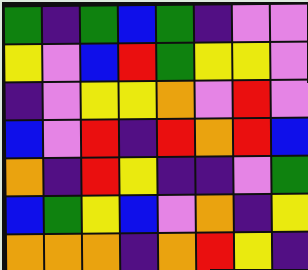[["green", "indigo", "green", "blue", "green", "indigo", "violet", "violet"], ["yellow", "violet", "blue", "red", "green", "yellow", "yellow", "violet"], ["indigo", "violet", "yellow", "yellow", "orange", "violet", "red", "violet"], ["blue", "violet", "red", "indigo", "red", "orange", "red", "blue"], ["orange", "indigo", "red", "yellow", "indigo", "indigo", "violet", "green"], ["blue", "green", "yellow", "blue", "violet", "orange", "indigo", "yellow"], ["orange", "orange", "orange", "indigo", "orange", "red", "yellow", "indigo"]]